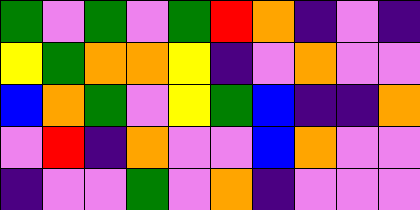[["green", "violet", "green", "violet", "green", "red", "orange", "indigo", "violet", "indigo"], ["yellow", "green", "orange", "orange", "yellow", "indigo", "violet", "orange", "violet", "violet"], ["blue", "orange", "green", "violet", "yellow", "green", "blue", "indigo", "indigo", "orange"], ["violet", "red", "indigo", "orange", "violet", "violet", "blue", "orange", "violet", "violet"], ["indigo", "violet", "violet", "green", "violet", "orange", "indigo", "violet", "violet", "violet"]]